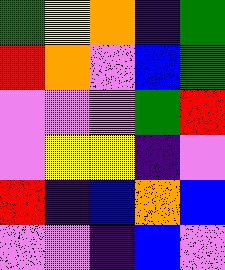[["green", "yellow", "orange", "indigo", "green"], ["red", "orange", "violet", "blue", "green"], ["violet", "violet", "violet", "green", "red"], ["violet", "yellow", "yellow", "indigo", "violet"], ["red", "indigo", "blue", "orange", "blue"], ["violet", "violet", "indigo", "blue", "violet"]]